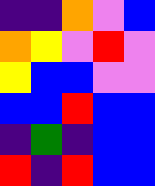[["indigo", "indigo", "orange", "violet", "blue"], ["orange", "yellow", "violet", "red", "violet"], ["yellow", "blue", "blue", "violet", "violet"], ["blue", "blue", "red", "blue", "blue"], ["indigo", "green", "indigo", "blue", "blue"], ["red", "indigo", "red", "blue", "blue"]]